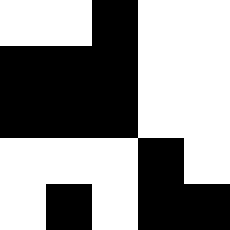[["white", "white", "black", "white", "white"], ["black", "black", "black", "white", "white"], ["black", "black", "black", "white", "white"], ["white", "white", "white", "black", "white"], ["white", "black", "white", "black", "black"]]